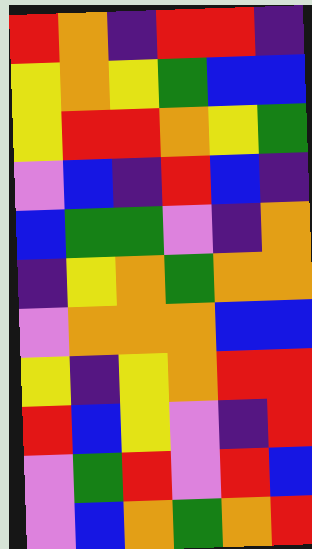[["red", "orange", "indigo", "red", "red", "indigo"], ["yellow", "orange", "yellow", "green", "blue", "blue"], ["yellow", "red", "red", "orange", "yellow", "green"], ["violet", "blue", "indigo", "red", "blue", "indigo"], ["blue", "green", "green", "violet", "indigo", "orange"], ["indigo", "yellow", "orange", "green", "orange", "orange"], ["violet", "orange", "orange", "orange", "blue", "blue"], ["yellow", "indigo", "yellow", "orange", "red", "red"], ["red", "blue", "yellow", "violet", "indigo", "red"], ["violet", "green", "red", "violet", "red", "blue"], ["violet", "blue", "orange", "green", "orange", "red"]]